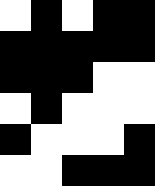[["white", "black", "white", "black", "black"], ["black", "black", "black", "black", "black"], ["black", "black", "black", "white", "white"], ["white", "black", "white", "white", "white"], ["black", "white", "white", "white", "black"], ["white", "white", "black", "black", "black"]]